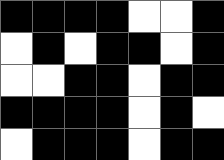[["black", "black", "black", "black", "white", "white", "black"], ["white", "black", "white", "black", "black", "white", "black"], ["white", "white", "black", "black", "white", "black", "black"], ["black", "black", "black", "black", "white", "black", "white"], ["white", "black", "black", "black", "white", "black", "black"]]